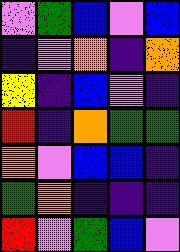[["violet", "green", "blue", "violet", "blue"], ["indigo", "violet", "orange", "indigo", "orange"], ["yellow", "indigo", "blue", "violet", "indigo"], ["red", "indigo", "orange", "green", "green"], ["orange", "violet", "blue", "blue", "indigo"], ["green", "orange", "indigo", "indigo", "indigo"], ["red", "violet", "green", "blue", "violet"]]